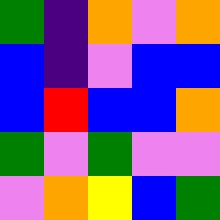[["green", "indigo", "orange", "violet", "orange"], ["blue", "indigo", "violet", "blue", "blue"], ["blue", "red", "blue", "blue", "orange"], ["green", "violet", "green", "violet", "violet"], ["violet", "orange", "yellow", "blue", "green"]]